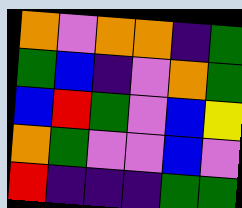[["orange", "violet", "orange", "orange", "indigo", "green"], ["green", "blue", "indigo", "violet", "orange", "green"], ["blue", "red", "green", "violet", "blue", "yellow"], ["orange", "green", "violet", "violet", "blue", "violet"], ["red", "indigo", "indigo", "indigo", "green", "green"]]